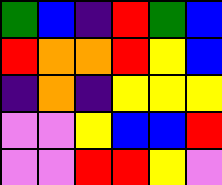[["green", "blue", "indigo", "red", "green", "blue"], ["red", "orange", "orange", "red", "yellow", "blue"], ["indigo", "orange", "indigo", "yellow", "yellow", "yellow"], ["violet", "violet", "yellow", "blue", "blue", "red"], ["violet", "violet", "red", "red", "yellow", "violet"]]